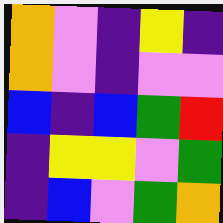[["orange", "violet", "indigo", "yellow", "indigo"], ["orange", "violet", "indigo", "violet", "violet"], ["blue", "indigo", "blue", "green", "red"], ["indigo", "yellow", "yellow", "violet", "green"], ["indigo", "blue", "violet", "green", "orange"]]